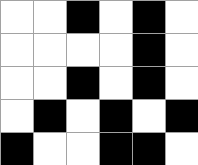[["white", "white", "black", "white", "black", "white"], ["white", "white", "white", "white", "black", "white"], ["white", "white", "black", "white", "black", "white"], ["white", "black", "white", "black", "white", "black"], ["black", "white", "white", "black", "black", "white"]]